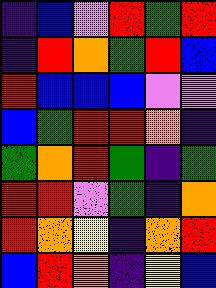[["indigo", "blue", "violet", "red", "green", "red"], ["indigo", "red", "orange", "green", "red", "blue"], ["red", "blue", "blue", "blue", "violet", "violet"], ["blue", "green", "red", "red", "orange", "indigo"], ["green", "orange", "red", "green", "indigo", "green"], ["red", "red", "violet", "green", "indigo", "orange"], ["red", "orange", "yellow", "indigo", "orange", "red"], ["blue", "red", "orange", "indigo", "yellow", "blue"]]